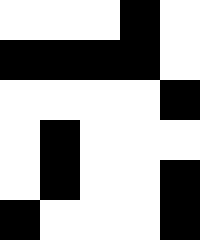[["white", "white", "white", "black", "white"], ["black", "black", "black", "black", "white"], ["white", "white", "white", "white", "black"], ["white", "black", "white", "white", "white"], ["white", "black", "white", "white", "black"], ["black", "white", "white", "white", "black"]]